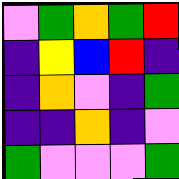[["violet", "green", "orange", "green", "red"], ["indigo", "yellow", "blue", "red", "indigo"], ["indigo", "orange", "violet", "indigo", "green"], ["indigo", "indigo", "orange", "indigo", "violet"], ["green", "violet", "violet", "violet", "green"]]